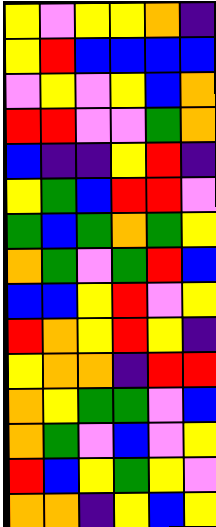[["yellow", "violet", "yellow", "yellow", "orange", "indigo"], ["yellow", "red", "blue", "blue", "blue", "blue"], ["violet", "yellow", "violet", "yellow", "blue", "orange"], ["red", "red", "violet", "violet", "green", "orange"], ["blue", "indigo", "indigo", "yellow", "red", "indigo"], ["yellow", "green", "blue", "red", "red", "violet"], ["green", "blue", "green", "orange", "green", "yellow"], ["orange", "green", "violet", "green", "red", "blue"], ["blue", "blue", "yellow", "red", "violet", "yellow"], ["red", "orange", "yellow", "red", "yellow", "indigo"], ["yellow", "orange", "orange", "indigo", "red", "red"], ["orange", "yellow", "green", "green", "violet", "blue"], ["orange", "green", "violet", "blue", "violet", "yellow"], ["red", "blue", "yellow", "green", "yellow", "violet"], ["orange", "orange", "indigo", "yellow", "blue", "yellow"]]